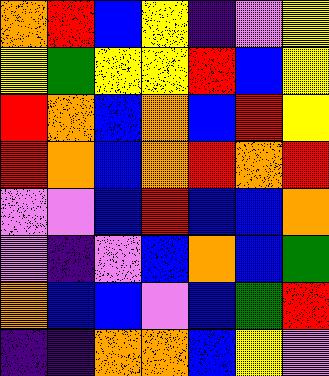[["orange", "red", "blue", "yellow", "indigo", "violet", "yellow"], ["yellow", "green", "yellow", "yellow", "red", "blue", "yellow"], ["red", "orange", "blue", "orange", "blue", "red", "yellow"], ["red", "orange", "blue", "orange", "red", "orange", "red"], ["violet", "violet", "blue", "red", "blue", "blue", "orange"], ["violet", "indigo", "violet", "blue", "orange", "blue", "green"], ["orange", "blue", "blue", "violet", "blue", "green", "red"], ["indigo", "indigo", "orange", "orange", "blue", "yellow", "violet"]]